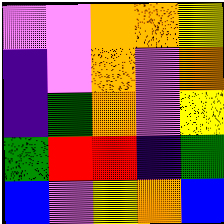[["violet", "violet", "orange", "orange", "yellow"], ["indigo", "violet", "orange", "violet", "orange"], ["indigo", "green", "orange", "violet", "yellow"], ["green", "red", "red", "indigo", "green"], ["blue", "violet", "yellow", "orange", "blue"]]